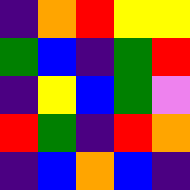[["indigo", "orange", "red", "yellow", "yellow"], ["green", "blue", "indigo", "green", "red"], ["indigo", "yellow", "blue", "green", "violet"], ["red", "green", "indigo", "red", "orange"], ["indigo", "blue", "orange", "blue", "indigo"]]